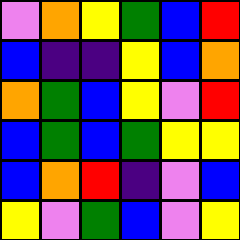[["violet", "orange", "yellow", "green", "blue", "red"], ["blue", "indigo", "indigo", "yellow", "blue", "orange"], ["orange", "green", "blue", "yellow", "violet", "red"], ["blue", "green", "blue", "green", "yellow", "yellow"], ["blue", "orange", "red", "indigo", "violet", "blue"], ["yellow", "violet", "green", "blue", "violet", "yellow"]]